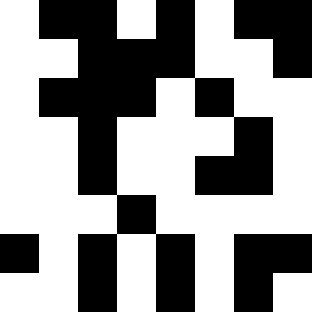[["white", "black", "black", "white", "black", "white", "black", "black"], ["white", "white", "black", "black", "black", "white", "white", "black"], ["white", "black", "black", "black", "white", "black", "white", "white"], ["white", "white", "black", "white", "white", "white", "black", "white"], ["white", "white", "black", "white", "white", "black", "black", "white"], ["white", "white", "white", "black", "white", "white", "white", "white"], ["black", "white", "black", "white", "black", "white", "black", "black"], ["white", "white", "black", "white", "black", "white", "black", "white"]]